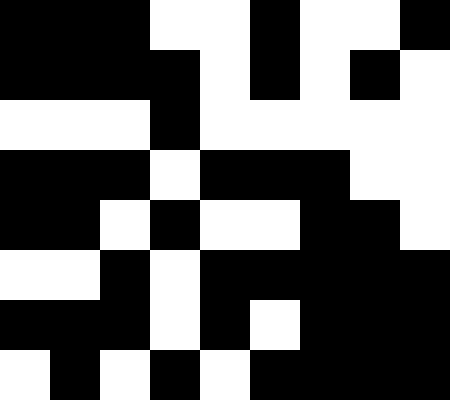[["black", "black", "black", "white", "white", "black", "white", "white", "black"], ["black", "black", "black", "black", "white", "black", "white", "black", "white"], ["white", "white", "white", "black", "white", "white", "white", "white", "white"], ["black", "black", "black", "white", "black", "black", "black", "white", "white"], ["black", "black", "white", "black", "white", "white", "black", "black", "white"], ["white", "white", "black", "white", "black", "black", "black", "black", "black"], ["black", "black", "black", "white", "black", "white", "black", "black", "black"], ["white", "black", "white", "black", "white", "black", "black", "black", "black"]]